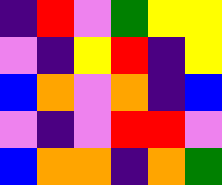[["indigo", "red", "violet", "green", "yellow", "yellow"], ["violet", "indigo", "yellow", "red", "indigo", "yellow"], ["blue", "orange", "violet", "orange", "indigo", "blue"], ["violet", "indigo", "violet", "red", "red", "violet"], ["blue", "orange", "orange", "indigo", "orange", "green"]]